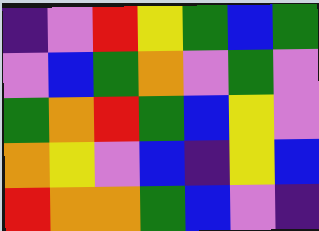[["indigo", "violet", "red", "yellow", "green", "blue", "green"], ["violet", "blue", "green", "orange", "violet", "green", "violet"], ["green", "orange", "red", "green", "blue", "yellow", "violet"], ["orange", "yellow", "violet", "blue", "indigo", "yellow", "blue"], ["red", "orange", "orange", "green", "blue", "violet", "indigo"]]